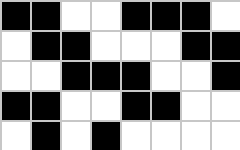[["black", "black", "white", "white", "black", "black", "black", "white"], ["white", "black", "black", "white", "white", "white", "black", "black"], ["white", "white", "black", "black", "black", "white", "white", "black"], ["black", "black", "white", "white", "black", "black", "white", "white"], ["white", "black", "white", "black", "white", "white", "white", "white"]]